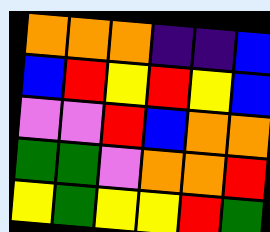[["orange", "orange", "orange", "indigo", "indigo", "blue"], ["blue", "red", "yellow", "red", "yellow", "blue"], ["violet", "violet", "red", "blue", "orange", "orange"], ["green", "green", "violet", "orange", "orange", "red"], ["yellow", "green", "yellow", "yellow", "red", "green"]]